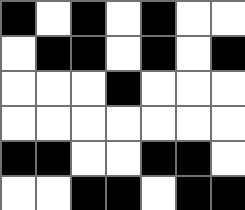[["black", "white", "black", "white", "black", "white", "white"], ["white", "black", "black", "white", "black", "white", "black"], ["white", "white", "white", "black", "white", "white", "white"], ["white", "white", "white", "white", "white", "white", "white"], ["black", "black", "white", "white", "black", "black", "white"], ["white", "white", "black", "black", "white", "black", "black"]]